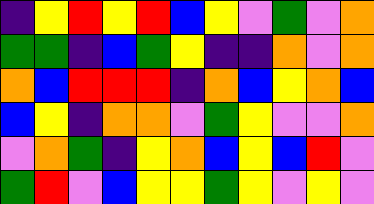[["indigo", "yellow", "red", "yellow", "red", "blue", "yellow", "violet", "green", "violet", "orange"], ["green", "green", "indigo", "blue", "green", "yellow", "indigo", "indigo", "orange", "violet", "orange"], ["orange", "blue", "red", "red", "red", "indigo", "orange", "blue", "yellow", "orange", "blue"], ["blue", "yellow", "indigo", "orange", "orange", "violet", "green", "yellow", "violet", "violet", "orange"], ["violet", "orange", "green", "indigo", "yellow", "orange", "blue", "yellow", "blue", "red", "violet"], ["green", "red", "violet", "blue", "yellow", "yellow", "green", "yellow", "violet", "yellow", "violet"]]